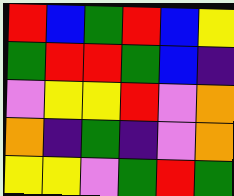[["red", "blue", "green", "red", "blue", "yellow"], ["green", "red", "red", "green", "blue", "indigo"], ["violet", "yellow", "yellow", "red", "violet", "orange"], ["orange", "indigo", "green", "indigo", "violet", "orange"], ["yellow", "yellow", "violet", "green", "red", "green"]]